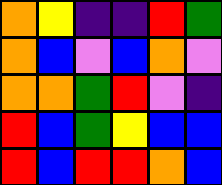[["orange", "yellow", "indigo", "indigo", "red", "green"], ["orange", "blue", "violet", "blue", "orange", "violet"], ["orange", "orange", "green", "red", "violet", "indigo"], ["red", "blue", "green", "yellow", "blue", "blue"], ["red", "blue", "red", "red", "orange", "blue"]]